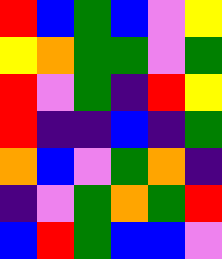[["red", "blue", "green", "blue", "violet", "yellow"], ["yellow", "orange", "green", "green", "violet", "green"], ["red", "violet", "green", "indigo", "red", "yellow"], ["red", "indigo", "indigo", "blue", "indigo", "green"], ["orange", "blue", "violet", "green", "orange", "indigo"], ["indigo", "violet", "green", "orange", "green", "red"], ["blue", "red", "green", "blue", "blue", "violet"]]